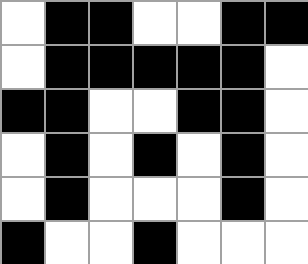[["white", "black", "black", "white", "white", "black", "black"], ["white", "black", "black", "black", "black", "black", "white"], ["black", "black", "white", "white", "black", "black", "white"], ["white", "black", "white", "black", "white", "black", "white"], ["white", "black", "white", "white", "white", "black", "white"], ["black", "white", "white", "black", "white", "white", "white"]]